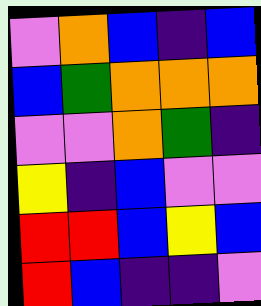[["violet", "orange", "blue", "indigo", "blue"], ["blue", "green", "orange", "orange", "orange"], ["violet", "violet", "orange", "green", "indigo"], ["yellow", "indigo", "blue", "violet", "violet"], ["red", "red", "blue", "yellow", "blue"], ["red", "blue", "indigo", "indigo", "violet"]]